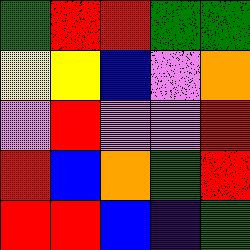[["green", "red", "red", "green", "green"], ["yellow", "yellow", "blue", "violet", "orange"], ["violet", "red", "violet", "violet", "red"], ["red", "blue", "orange", "green", "red"], ["red", "red", "blue", "indigo", "green"]]